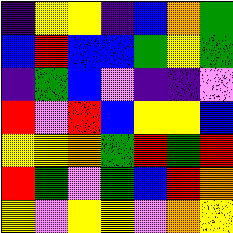[["indigo", "yellow", "yellow", "indigo", "blue", "orange", "green"], ["blue", "red", "blue", "blue", "green", "yellow", "green"], ["indigo", "green", "blue", "violet", "indigo", "indigo", "violet"], ["red", "violet", "red", "blue", "yellow", "yellow", "blue"], ["yellow", "yellow", "orange", "green", "red", "green", "red"], ["red", "green", "violet", "green", "blue", "red", "orange"], ["yellow", "violet", "yellow", "yellow", "violet", "orange", "yellow"]]